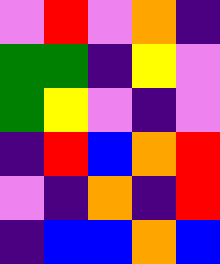[["violet", "red", "violet", "orange", "indigo"], ["green", "green", "indigo", "yellow", "violet"], ["green", "yellow", "violet", "indigo", "violet"], ["indigo", "red", "blue", "orange", "red"], ["violet", "indigo", "orange", "indigo", "red"], ["indigo", "blue", "blue", "orange", "blue"]]